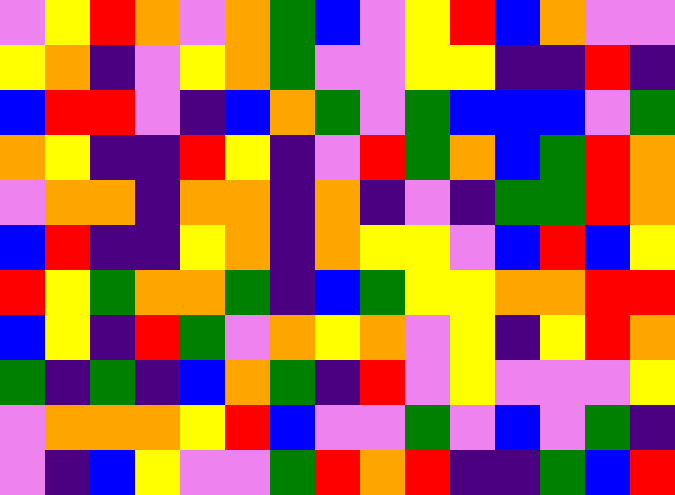[["violet", "yellow", "red", "orange", "violet", "orange", "green", "blue", "violet", "yellow", "red", "blue", "orange", "violet", "violet"], ["yellow", "orange", "indigo", "violet", "yellow", "orange", "green", "violet", "violet", "yellow", "yellow", "indigo", "indigo", "red", "indigo"], ["blue", "red", "red", "violet", "indigo", "blue", "orange", "green", "violet", "green", "blue", "blue", "blue", "violet", "green"], ["orange", "yellow", "indigo", "indigo", "red", "yellow", "indigo", "violet", "red", "green", "orange", "blue", "green", "red", "orange"], ["violet", "orange", "orange", "indigo", "orange", "orange", "indigo", "orange", "indigo", "violet", "indigo", "green", "green", "red", "orange"], ["blue", "red", "indigo", "indigo", "yellow", "orange", "indigo", "orange", "yellow", "yellow", "violet", "blue", "red", "blue", "yellow"], ["red", "yellow", "green", "orange", "orange", "green", "indigo", "blue", "green", "yellow", "yellow", "orange", "orange", "red", "red"], ["blue", "yellow", "indigo", "red", "green", "violet", "orange", "yellow", "orange", "violet", "yellow", "indigo", "yellow", "red", "orange"], ["green", "indigo", "green", "indigo", "blue", "orange", "green", "indigo", "red", "violet", "yellow", "violet", "violet", "violet", "yellow"], ["violet", "orange", "orange", "orange", "yellow", "red", "blue", "violet", "violet", "green", "violet", "blue", "violet", "green", "indigo"], ["violet", "indigo", "blue", "yellow", "violet", "violet", "green", "red", "orange", "red", "indigo", "indigo", "green", "blue", "red"]]